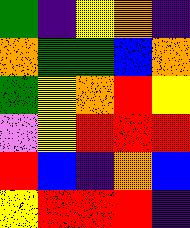[["green", "indigo", "yellow", "orange", "indigo"], ["orange", "green", "green", "blue", "orange"], ["green", "yellow", "orange", "red", "yellow"], ["violet", "yellow", "red", "red", "red"], ["red", "blue", "indigo", "orange", "blue"], ["yellow", "red", "red", "red", "indigo"]]